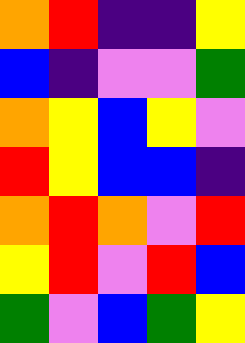[["orange", "red", "indigo", "indigo", "yellow"], ["blue", "indigo", "violet", "violet", "green"], ["orange", "yellow", "blue", "yellow", "violet"], ["red", "yellow", "blue", "blue", "indigo"], ["orange", "red", "orange", "violet", "red"], ["yellow", "red", "violet", "red", "blue"], ["green", "violet", "blue", "green", "yellow"]]